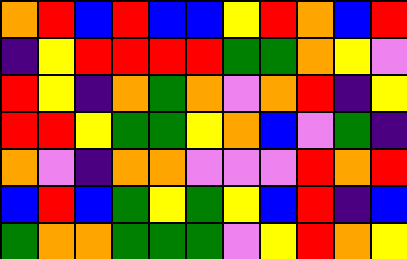[["orange", "red", "blue", "red", "blue", "blue", "yellow", "red", "orange", "blue", "red"], ["indigo", "yellow", "red", "red", "red", "red", "green", "green", "orange", "yellow", "violet"], ["red", "yellow", "indigo", "orange", "green", "orange", "violet", "orange", "red", "indigo", "yellow"], ["red", "red", "yellow", "green", "green", "yellow", "orange", "blue", "violet", "green", "indigo"], ["orange", "violet", "indigo", "orange", "orange", "violet", "violet", "violet", "red", "orange", "red"], ["blue", "red", "blue", "green", "yellow", "green", "yellow", "blue", "red", "indigo", "blue"], ["green", "orange", "orange", "green", "green", "green", "violet", "yellow", "red", "orange", "yellow"]]